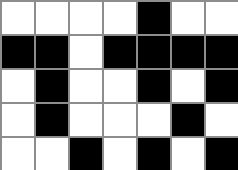[["white", "white", "white", "white", "black", "white", "white"], ["black", "black", "white", "black", "black", "black", "black"], ["white", "black", "white", "white", "black", "white", "black"], ["white", "black", "white", "white", "white", "black", "white"], ["white", "white", "black", "white", "black", "white", "black"]]